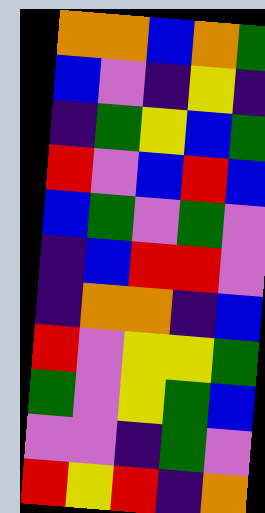[["orange", "orange", "blue", "orange", "green"], ["blue", "violet", "indigo", "yellow", "indigo"], ["indigo", "green", "yellow", "blue", "green"], ["red", "violet", "blue", "red", "blue"], ["blue", "green", "violet", "green", "violet"], ["indigo", "blue", "red", "red", "violet"], ["indigo", "orange", "orange", "indigo", "blue"], ["red", "violet", "yellow", "yellow", "green"], ["green", "violet", "yellow", "green", "blue"], ["violet", "violet", "indigo", "green", "violet"], ["red", "yellow", "red", "indigo", "orange"]]